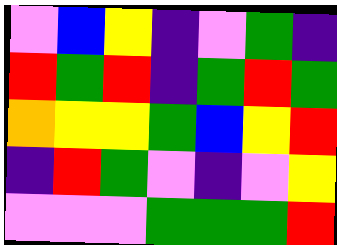[["violet", "blue", "yellow", "indigo", "violet", "green", "indigo"], ["red", "green", "red", "indigo", "green", "red", "green"], ["orange", "yellow", "yellow", "green", "blue", "yellow", "red"], ["indigo", "red", "green", "violet", "indigo", "violet", "yellow"], ["violet", "violet", "violet", "green", "green", "green", "red"]]